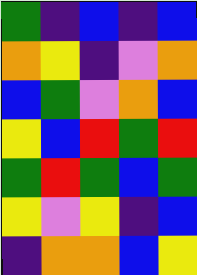[["green", "indigo", "blue", "indigo", "blue"], ["orange", "yellow", "indigo", "violet", "orange"], ["blue", "green", "violet", "orange", "blue"], ["yellow", "blue", "red", "green", "red"], ["green", "red", "green", "blue", "green"], ["yellow", "violet", "yellow", "indigo", "blue"], ["indigo", "orange", "orange", "blue", "yellow"]]